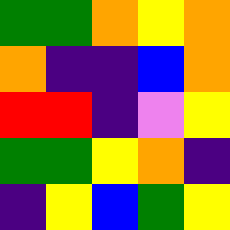[["green", "green", "orange", "yellow", "orange"], ["orange", "indigo", "indigo", "blue", "orange"], ["red", "red", "indigo", "violet", "yellow"], ["green", "green", "yellow", "orange", "indigo"], ["indigo", "yellow", "blue", "green", "yellow"]]